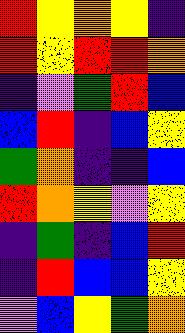[["red", "yellow", "orange", "yellow", "indigo"], ["red", "yellow", "red", "red", "orange"], ["indigo", "violet", "green", "red", "blue"], ["blue", "red", "indigo", "blue", "yellow"], ["green", "orange", "indigo", "indigo", "blue"], ["red", "orange", "yellow", "violet", "yellow"], ["indigo", "green", "indigo", "blue", "red"], ["indigo", "red", "blue", "blue", "yellow"], ["violet", "blue", "yellow", "green", "orange"]]